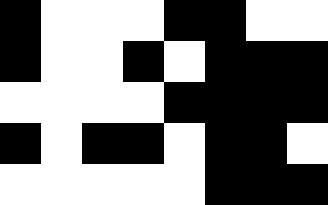[["black", "white", "white", "white", "black", "black", "white", "white"], ["black", "white", "white", "black", "white", "black", "black", "black"], ["white", "white", "white", "white", "black", "black", "black", "black"], ["black", "white", "black", "black", "white", "black", "black", "white"], ["white", "white", "white", "white", "white", "black", "black", "black"]]